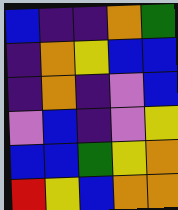[["blue", "indigo", "indigo", "orange", "green"], ["indigo", "orange", "yellow", "blue", "blue"], ["indigo", "orange", "indigo", "violet", "blue"], ["violet", "blue", "indigo", "violet", "yellow"], ["blue", "blue", "green", "yellow", "orange"], ["red", "yellow", "blue", "orange", "orange"]]